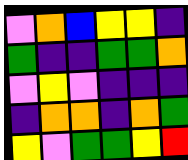[["violet", "orange", "blue", "yellow", "yellow", "indigo"], ["green", "indigo", "indigo", "green", "green", "orange"], ["violet", "yellow", "violet", "indigo", "indigo", "indigo"], ["indigo", "orange", "orange", "indigo", "orange", "green"], ["yellow", "violet", "green", "green", "yellow", "red"]]